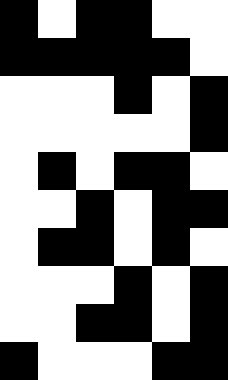[["black", "white", "black", "black", "white", "white"], ["black", "black", "black", "black", "black", "white"], ["white", "white", "white", "black", "white", "black"], ["white", "white", "white", "white", "white", "black"], ["white", "black", "white", "black", "black", "white"], ["white", "white", "black", "white", "black", "black"], ["white", "black", "black", "white", "black", "white"], ["white", "white", "white", "black", "white", "black"], ["white", "white", "black", "black", "white", "black"], ["black", "white", "white", "white", "black", "black"]]